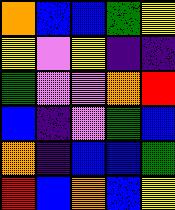[["orange", "blue", "blue", "green", "yellow"], ["yellow", "violet", "yellow", "indigo", "indigo"], ["green", "violet", "violet", "orange", "red"], ["blue", "indigo", "violet", "green", "blue"], ["orange", "indigo", "blue", "blue", "green"], ["red", "blue", "orange", "blue", "yellow"]]